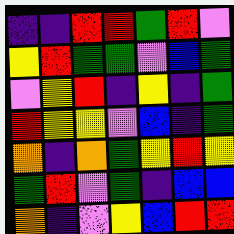[["indigo", "indigo", "red", "red", "green", "red", "violet"], ["yellow", "red", "green", "green", "violet", "blue", "green"], ["violet", "yellow", "red", "indigo", "yellow", "indigo", "green"], ["red", "yellow", "yellow", "violet", "blue", "indigo", "green"], ["orange", "indigo", "orange", "green", "yellow", "red", "yellow"], ["green", "red", "violet", "green", "indigo", "blue", "blue"], ["orange", "indigo", "violet", "yellow", "blue", "red", "red"]]